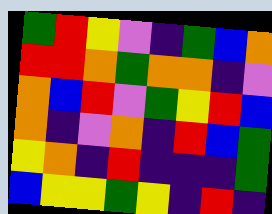[["green", "red", "yellow", "violet", "indigo", "green", "blue", "orange"], ["red", "red", "orange", "green", "orange", "orange", "indigo", "violet"], ["orange", "blue", "red", "violet", "green", "yellow", "red", "blue"], ["orange", "indigo", "violet", "orange", "indigo", "red", "blue", "green"], ["yellow", "orange", "indigo", "red", "indigo", "indigo", "indigo", "green"], ["blue", "yellow", "yellow", "green", "yellow", "indigo", "red", "indigo"]]